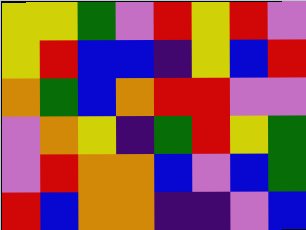[["yellow", "yellow", "green", "violet", "red", "yellow", "red", "violet"], ["yellow", "red", "blue", "blue", "indigo", "yellow", "blue", "red"], ["orange", "green", "blue", "orange", "red", "red", "violet", "violet"], ["violet", "orange", "yellow", "indigo", "green", "red", "yellow", "green"], ["violet", "red", "orange", "orange", "blue", "violet", "blue", "green"], ["red", "blue", "orange", "orange", "indigo", "indigo", "violet", "blue"]]